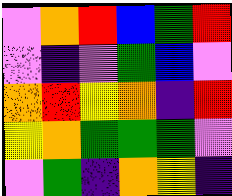[["violet", "orange", "red", "blue", "green", "red"], ["violet", "indigo", "violet", "green", "blue", "violet"], ["orange", "red", "yellow", "orange", "indigo", "red"], ["yellow", "orange", "green", "green", "green", "violet"], ["violet", "green", "indigo", "orange", "yellow", "indigo"]]